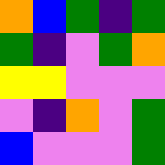[["orange", "blue", "green", "indigo", "green"], ["green", "indigo", "violet", "green", "orange"], ["yellow", "yellow", "violet", "violet", "violet"], ["violet", "indigo", "orange", "violet", "green"], ["blue", "violet", "violet", "violet", "green"]]